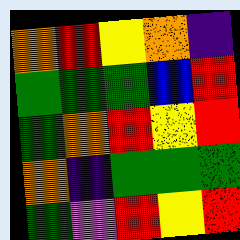[["orange", "red", "yellow", "orange", "indigo"], ["green", "green", "green", "blue", "red"], ["green", "orange", "red", "yellow", "red"], ["orange", "indigo", "green", "green", "green"], ["green", "violet", "red", "yellow", "red"]]